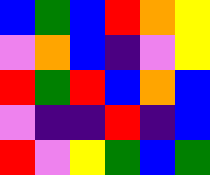[["blue", "green", "blue", "red", "orange", "yellow"], ["violet", "orange", "blue", "indigo", "violet", "yellow"], ["red", "green", "red", "blue", "orange", "blue"], ["violet", "indigo", "indigo", "red", "indigo", "blue"], ["red", "violet", "yellow", "green", "blue", "green"]]